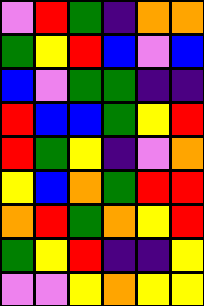[["violet", "red", "green", "indigo", "orange", "orange"], ["green", "yellow", "red", "blue", "violet", "blue"], ["blue", "violet", "green", "green", "indigo", "indigo"], ["red", "blue", "blue", "green", "yellow", "red"], ["red", "green", "yellow", "indigo", "violet", "orange"], ["yellow", "blue", "orange", "green", "red", "red"], ["orange", "red", "green", "orange", "yellow", "red"], ["green", "yellow", "red", "indigo", "indigo", "yellow"], ["violet", "violet", "yellow", "orange", "yellow", "yellow"]]